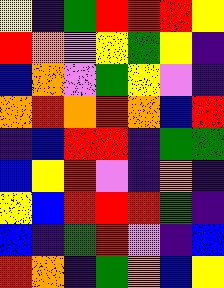[["yellow", "indigo", "green", "red", "red", "red", "yellow"], ["red", "orange", "violet", "yellow", "green", "yellow", "indigo"], ["blue", "orange", "violet", "green", "yellow", "violet", "indigo"], ["orange", "red", "orange", "red", "orange", "blue", "red"], ["indigo", "blue", "red", "red", "indigo", "green", "green"], ["blue", "yellow", "red", "violet", "indigo", "orange", "indigo"], ["yellow", "blue", "red", "red", "red", "green", "indigo"], ["blue", "indigo", "green", "red", "violet", "indigo", "blue"], ["red", "orange", "indigo", "green", "orange", "blue", "yellow"]]